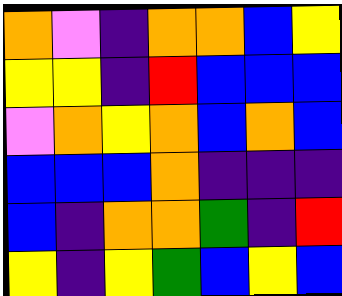[["orange", "violet", "indigo", "orange", "orange", "blue", "yellow"], ["yellow", "yellow", "indigo", "red", "blue", "blue", "blue"], ["violet", "orange", "yellow", "orange", "blue", "orange", "blue"], ["blue", "blue", "blue", "orange", "indigo", "indigo", "indigo"], ["blue", "indigo", "orange", "orange", "green", "indigo", "red"], ["yellow", "indigo", "yellow", "green", "blue", "yellow", "blue"]]